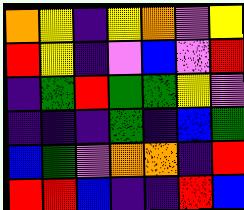[["orange", "yellow", "indigo", "yellow", "orange", "violet", "yellow"], ["red", "yellow", "indigo", "violet", "blue", "violet", "red"], ["indigo", "green", "red", "green", "green", "yellow", "violet"], ["indigo", "indigo", "indigo", "green", "indigo", "blue", "green"], ["blue", "green", "violet", "orange", "orange", "indigo", "red"], ["red", "red", "blue", "indigo", "indigo", "red", "blue"]]